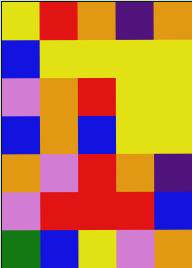[["yellow", "red", "orange", "indigo", "orange"], ["blue", "yellow", "yellow", "yellow", "yellow"], ["violet", "orange", "red", "yellow", "yellow"], ["blue", "orange", "blue", "yellow", "yellow"], ["orange", "violet", "red", "orange", "indigo"], ["violet", "red", "red", "red", "blue"], ["green", "blue", "yellow", "violet", "orange"]]